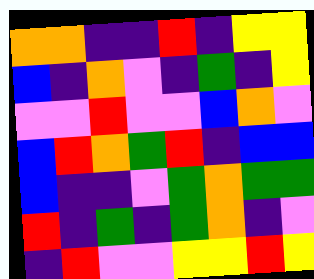[["orange", "orange", "indigo", "indigo", "red", "indigo", "yellow", "yellow"], ["blue", "indigo", "orange", "violet", "indigo", "green", "indigo", "yellow"], ["violet", "violet", "red", "violet", "violet", "blue", "orange", "violet"], ["blue", "red", "orange", "green", "red", "indigo", "blue", "blue"], ["blue", "indigo", "indigo", "violet", "green", "orange", "green", "green"], ["red", "indigo", "green", "indigo", "green", "orange", "indigo", "violet"], ["indigo", "red", "violet", "violet", "yellow", "yellow", "red", "yellow"]]